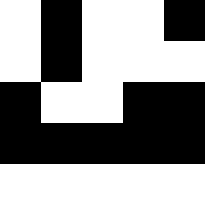[["white", "black", "white", "white", "black"], ["white", "black", "white", "white", "white"], ["black", "white", "white", "black", "black"], ["black", "black", "black", "black", "black"], ["white", "white", "white", "white", "white"]]